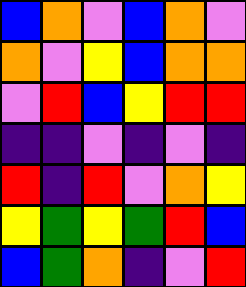[["blue", "orange", "violet", "blue", "orange", "violet"], ["orange", "violet", "yellow", "blue", "orange", "orange"], ["violet", "red", "blue", "yellow", "red", "red"], ["indigo", "indigo", "violet", "indigo", "violet", "indigo"], ["red", "indigo", "red", "violet", "orange", "yellow"], ["yellow", "green", "yellow", "green", "red", "blue"], ["blue", "green", "orange", "indigo", "violet", "red"]]